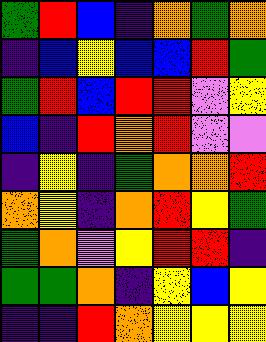[["green", "red", "blue", "indigo", "orange", "green", "orange"], ["indigo", "blue", "yellow", "blue", "blue", "red", "green"], ["green", "red", "blue", "red", "red", "violet", "yellow"], ["blue", "indigo", "red", "orange", "red", "violet", "violet"], ["indigo", "yellow", "indigo", "green", "orange", "orange", "red"], ["orange", "yellow", "indigo", "orange", "red", "yellow", "green"], ["green", "orange", "violet", "yellow", "red", "red", "indigo"], ["green", "green", "orange", "indigo", "yellow", "blue", "yellow"], ["indigo", "indigo", "red", "orange", "yellow", "yellow", "yellow"]]